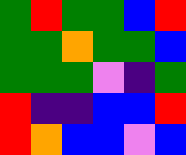[["green", "red", "green", "green", "blue", "red"], ["green", "green", "orange", "green", "green", "blue"], ["green", "green", "green", "violet", "indigo", "green"], ["red", "indigo", "indigo", "blue", "blue", "red"], ["red", "orange", "blue", "blue", "violet", "blue"]]